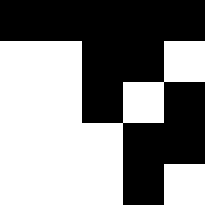[["black", "black", "black", "black", "black"], ["white", "white", "black", "black", "white"], ["white", "white", "black", "white", "black"], ["white", "white", "white", "black", "black"], ["white", "white", "white", "black", "white"]]